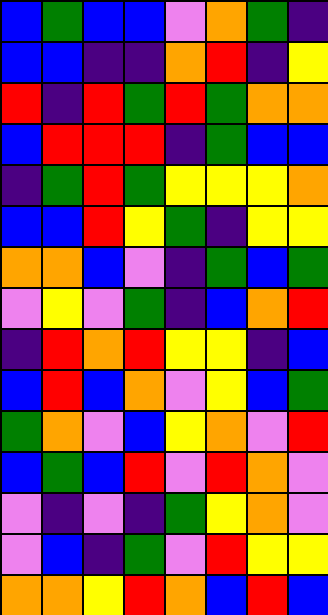[["blue", "green", "blue", "blue", "violet", "orange", "green", "indigo"], ["blue", "blue", "indigo", "indigo", "orange", "red", "indigo", "yellow"], ["red", "indigo", "red", "green", "red", "green", "orange", "orange"], ["blue", "red", "red", "red", "indigo", "green", "blue", "blue"], ["indigo", "green", "red", "green", "yellow", "yellow", "yellow", "orange"], ["blue", "blue", "red", "yellow", "green", "indigo", "yellow", "yellow"], ["orange", "orange", "blue", "violet", "indigo", "green", "blue", "green"], ["violet", "yellow", "violet", "green", "indigo", "blue", "orange", "red"], ["indigo", "red", "orange", "red", "yellow", "yellow", "indigo", "blue"], ["blue", "red", "blue", "orange", "violet", "yellow", "blue", "green"], ["green", "orange", "violet", "blue", "yellow", "orange", "violet", "red"], ["blue", "green", "blue", "red", "violet", "red", "orange", "violet"], ["violet", "indigo", "violet", "indigo", "green", "yellow", "orange", "violet"], ["violet", "blue", "indigo", "green", "violet", "red", "yellow", "yellow"], ["orange", "orange", "yellow", "red", "orange", "blue", "red", "blue"]]